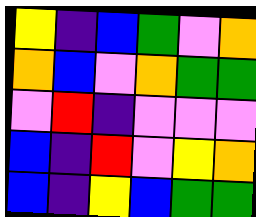[["yellow", "indigo", "blue", "green", "violet", "orange"], ["orange", "blue", "violet", "orange", "green", "green"], ["violet", "red", "indigo", "violet", "violet", "violet"], ["blue", "indigo", "red", "violet", "yellow", "orange"], ["blue", "indigo", "yellow", "blue", "green", "green"]]